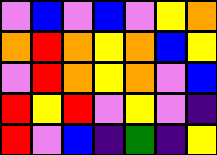[["violet", "blue", "violet", "blue", "violet", "yellow", "orange"], ["orange", "red", "orange", "yellow", "orange", "blue", "yellow"], ["violet", "red", "orange", "yellow", "orange", "violet", "blue"], ["red", "yellow", "red", "violet", "yellow", "violet", "indigo"], ["red", "violet", "blue", "indigo", "green", "indigo", "yellow"]]